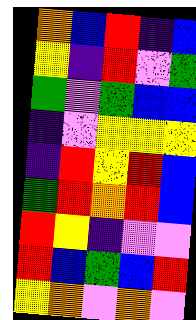[["orange", "blue", "red", "indigo", "blue"], ["yellow", "indigo", "red", "violet", "green"], ["green", "violet", "green", "blue", "blue"], ["indigo", "violet", "yellow", "yellow", "yellow"], ["indigo", "red", "yellow", "red", "blue"], ["green", "red", "orange", "red", "blue"], ["red", "yellow", "indigo", "violet", "violet"], ["red", "blue", "green", "blue", "red"], ["yellow", "orange", "violet", "orange", "violet"]]